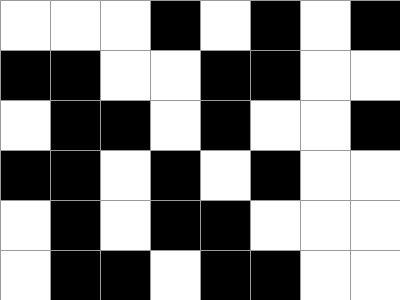[["white", "white", "white", "black", "white", "black", "white", "black"], ["black", "black", "white", "white", "black", "black", "white", "white"], ["white", "black", "black", "white", "black", "white", "white", "black"], ["black", "black", "white", "black", "white", "black", "white", "white"], ["white", "black", "white", "black", "black", "white", "white", "white"], ["white", "black", "black", "white", "black", "black", "white", "white"]]